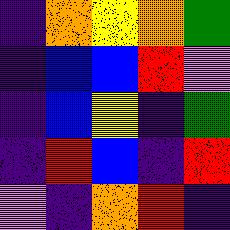[["indigo", "orange", "yellow", "orange", "green"], ["indigo", "blue", "blue", "red", "violet"], ["indigo", "blue", "yellow", "indigo", "green"], ["indigo", "red", "blue", "indigo", "red"], ["violet", "indigo", "orange", "red", "indigo"]]